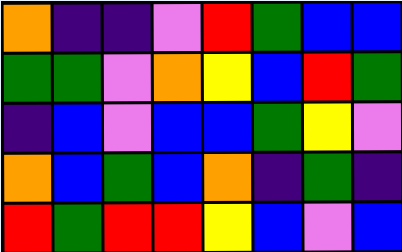[["orange", "indigo", "indigo", "violet", "red", "green", "blue", "blue"], ["green", "green", "violet", "orange", "yellow", "blue", "red", "green"], ["indigo", "blue", "violet", "blue", "blue", "green", "yellow", "violet"], ["orange", "blue", "green", "blue", "orange", "indigo", "green", "indigo"], ["red", "green", "red", "red", "yellow", "blue", "violet", "blue"]]